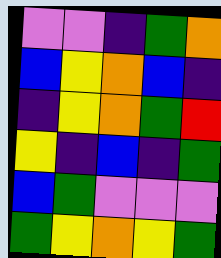[["violet", "violet", "indigo", "green", "orange"], ["blue", "yellow", "orange", "blue", "indigo"], ["indigo", "yellow", "orange", "green", "red"], ["yellow", "indigo", "blue", "indigo", "green"], ["blue", "green", "violet", "violet", "violet"], ["green", "yellow", "orange", "yellow", "green"]]